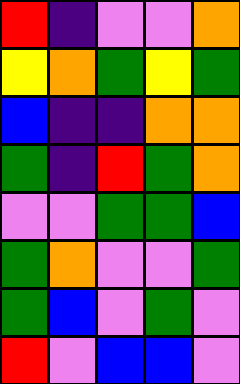[["red", "indigo", "violet", "violet", "orange"], ["yellow", "orange", "green", "yellow", "green"], ["blue", "indigo", "indigo", "orange", "orange"], ["green", "indigo", "red", "green", "orange"], ["violet", "violet", "green", "green", "blue"], ["green", "orange", "violet", "violet", "green"], ["green", "blue", "violet", "green", "violet"], ["red", "violet", "blue", "blue", "violet"]]